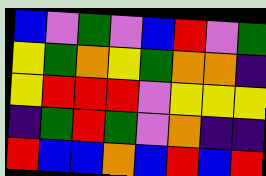[["blue", "violet", "green", "violet", "blue", "red", "violet", "green"], ["yellow", "green", "orange", "yellow", "green", "orange", "orange", "indigo"], ["yellow", "red", "red", "red", "violet", "yellow", "yellow", "yellow"], ["indigo", "green", "red", "green", "violet", "orange", "indigo", "indigo"], ["red", "blue", "blue", "orange", "blue", "red", "blue", "red"]]